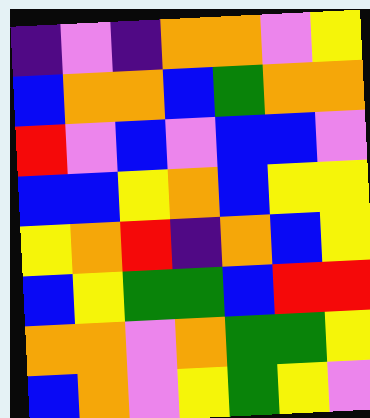[["indigo", "violet", "indigo", "orange", "orange", "violet", "yellow"], ["blue", "orange", "orange", "blue", "green", "orange", "orange"], ["red", "violet", "blue", "violet", "blue", "blue", "violet"], ["blue", "blue", "yellow", "orange", "blue", "yellow", "yellow"], ["yellow", "orange", "red", "indigo", "orange", "blue", "yellow"], ["blue", "yellow", "green", "green", "blue", "red", "red"], ["orange", "orange", "violet", "orange", "green", "green", "yellow"], ["blue", "orange", "violet", "yellow", "green", "yellow", "violet"]]